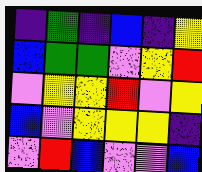[["indigo", "green", "indigo", "blue", "indigo", "yellow"], ["blue", "green", "green", "violet", "yellow", "red"], ["violet", "yellow", "yellow", "red", "violet", "yellow"], ["blue", "violet", "yellow", "yellow", "yellow", "indigo"], ["violet", "red", "blue", "violet", "violet", "blue"]]